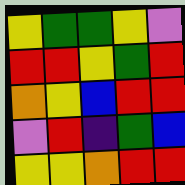[["yellow", "green", "green", "yellow", "violet"], ["red", "red", "yellow", "green", "red"], ["orange", "yellow", "blue", "red", "red"], ["violet", "red", "indigo", "green", "blue"], ["yellow", "yellow", "orange", "red", "red"]]